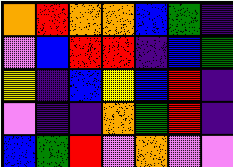[["orange", "red", "orange", "orange", "blue", "green", "indigo"], ["violet", "blue", "red", "red", "indigo", "blue", "green"], ["yellow", "indigo", "blue", "yellow", "blue", "red", "indigo"], ["violet", "indigo", "indigo", "orange", "green", "red", "indigo"], ["blue", "green", "red", "violet", "orange", "violet", "violet"]]